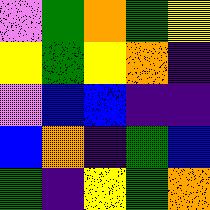[["violet", "green", "orange", "green", "yellow"], ["yellow", "green", "yellow", "orange", "indigo"], ["violet", "blue", "blue", "indigo", "indigo"], ["blue", "orange", "indigo", "green", "blue"], ["green", "indigo", "yellow", "green", "orange"]]